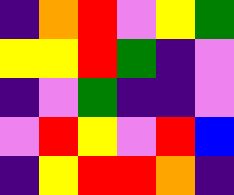[["indigo", "orange", "red", "violet", "yellow", "green"], ["yellow", "yellow", "red", "green", "indigo", "violet"], ["indigo", "violet", "green", "indigo", "indigo", "violet"], ["violet", "red", "yellow", "violet", "red", "blue"], ["indigo", "yellow", "red", "red", "orange", "indigo"]]